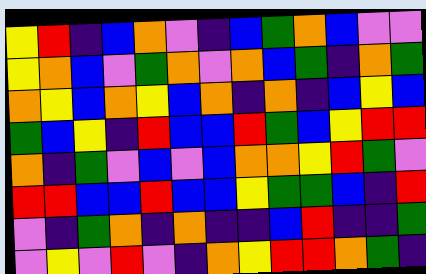[["yellow", "red", "indigo", "blue", "orange", "violet", "indigo", "blue", "green", "orange", "blue", "violet", "violet"], ["yellow", "orange", "blue", "violet", "green", "orange", "violet", "orange", "blue", "green", "indigo", "orange", "green"], ["orange", "yellow", "blue", "orange", "yellow", "blue", "orange", "indigo", "orange", "indigo", "blue", "yellow", "blue"], ["green", "blue", "yellow", "indigo", "red", "blue", "blue", "red", "green", "blue", "yellow", "red", "red"], ["orange", "indigo", "green", "violet", "blue", "violet", "blue", "orange", "orange", "yellow", "red", "green", "violet"], ["red", "red", "blue", "blue", "red", "blue", "blue", "yellow", "green", "green", "blue", "indigo", "red"], ["violet", "indigo", "green", "orange", "indigo", "orange", "indigo", "indigo", "blue", "red", "indigo", "indigo", "green"], ["violet", "yellow", "violet", "red", "violet", "indigo", "orange", "yellow", "red", "red", "orange", "green", "indigo"]]